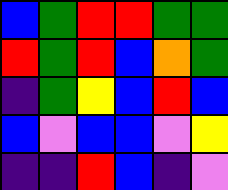[["blue", "green", "red", "red", "green", "green"], ["red", "green", "red", "blue", "orange", "green"], ["indigo", "green", "yellow", "blue", "red", "blue"], ["blue", "violet", "blue", "blue", "violet", "yellow"], ["indigo", "indigo", "red", "blue", "indigo", "violet"]]